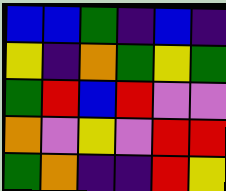[["blue", "blue", "green", "indigo", "blue", "indigo"], ["yellow", "indigo", "orange", "green", "yellow", "green"], ["green", "red", "blue", "red", "violet", "violet"], ["orange", "violet", "yellow", "violet", "red", "red"], ["green", "orange", "indigo", "indigo", "red", "yellow"]]